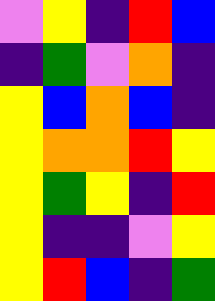[["violet", "yellow", "indigo", "red", "blue"], ["indigo", "green", "violet", "orange", "indigo"], ["yellow", "blue", "orange", "blue", "indigo"], ["yellow", "orange", "orange", "red", "yellow"], ["yellow", "green", "yellow", "indigo", "red"], ["yellow", "indigo", "indigo", "violet", "yellow"], ["yellow", "red", "blue", "indigo", "green"]]